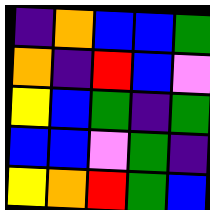[["indigo", "orange", "blue", "blue", "green"], ["orange", "indigo", "red", "blue", "violet"], ["yellow", "blue", "green", "indigo", "green"], ["blue", "blue", "violet", "green", "indigo"], ["yellow", "orange", "red", "green", "blue"]]